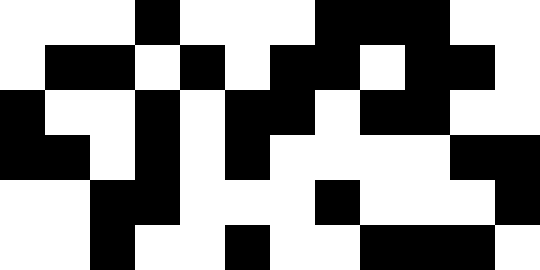[["white", "white", "white", "black", "white", "white", "white", "black", "black", "black", "white", "white"], ["white", "black", "black", "white", "black", "white", "black", "black", "white", "black", "black", "white"], ["black", "white", "white", "black", "white", "black", "black", "white", "black", "black", "white", "white"], ["black", "black", "white", "black", "white", "black", "white", "white", "white", "white", "black", "black"], ["white", "white", "black", "black", "white", "white", "white", "black", "white", "white", "white", "black"], ["white", "white", "black", "white", "white", "black", "white", "white", "black", "black", "black", "white"]]